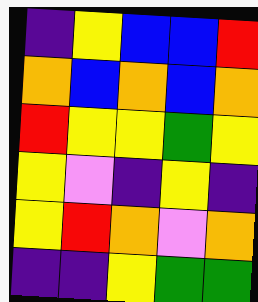[["indigo", "yellow", "blue", "blue", "red"], ["orange", "blue", "orange", "blue", "orange"], ["red", "yellow", "yellow", "green", "yellow"], ["yellow", "violet", "indigo", "yellow", "indigo"], ["yellow", "red", "orange", "violet", "orange"], ["indigo", "indigo", "yellow", "green", "green"]]